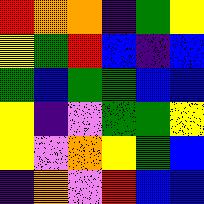[["red", "orange", "orange", "indigo", "green", "yellow"], ["yellow", "green", "red", "blue", "indigo", "blue"], ["green", "blue", "green", "green", "blue", "blue"], ["yellow", "indigo", "violet", "green", "green", "yellow"], ["yellow", "violet", "orange", "yellow", "green", "blue"], ["indigo", "orange", "violet", "red", "blue", "blue"]]